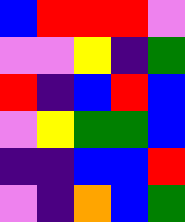[["blue", "red", "red", "red", "violet"], ["violet", "violet", "yellow", "indigo", "green"], ["red", "indigo", "blue", "red", "blue"], ["violet", "yellow", "green", "green", "blue"], ["indigo", "indigo", "blue", "blue", "red"], ["violet", "indigo", "orange", "blue", "green"]]